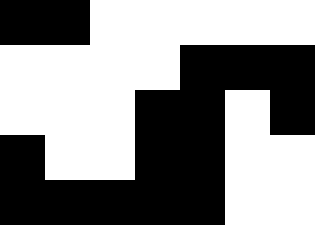[["black", "black", "white", "white", "white", "white", "white"], ["white", "white", "white", "white", "black", "black", "black"], ["white", "white", "white", "black", "black", "white", "black"], ["black", "white", "white", "black", "black", "white", "white"], ["black", "black", "black", "black", "black", "white", "white"]]